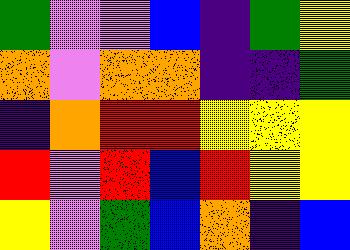[["green", "violet", "violet", "blue", "indigo", "green", "yellow"], ["orange", "violet", "orange", "orange", "indigo", "indigo", "green"], ["indigo", "orange", "red", "red", "yellow", "yellow", "yellow"], ["red", "violet", "red", "blue", "red", "yellow", "yellow"], ["yellow", "violet", "green", "blue", "orange", "indigo", "blue"]]